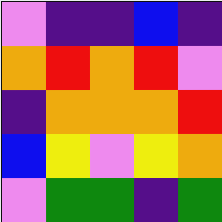[["violet", "indigo", "indigo", "blue", "indigo"], ["orange", "red", "orange", "red", "violet"], ["indigo", "orange", "orange", "orange", "red"], ["blue", "yellow", "violet", "yellow", "orange"], ["violet", "green", "green", "indigo", "green"]]